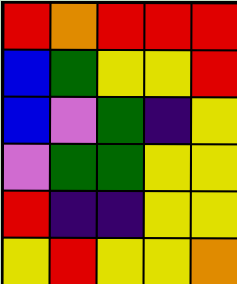[["red", "orange", "red", "red", "red"], ["blue", "green", "yellow", "yellow", "red"], ["blue", "violet", "green", "indigo", "yellow"], ["violet", "green", "green", "yellow", "yellow"], ["red", "indigo", "indigo", "yellow", "yellow"], ["yellow", "red", "yellow", "yellow", "orange"]]